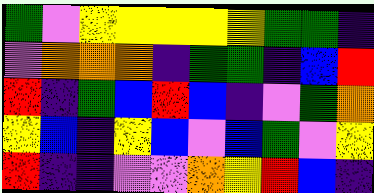[["green", "violet", "yellow", "yellow", "yellow", "yellow", "yellow", "green", "green", "indigo"], ["violet", "orange", "orange", "orange", "indigo", "green", "green", "indigo", "blue", "red"], ["red", "indigo", "green", "blue", "red", "blue", "indigo", "violet", "green", "orange"], ["yellow", "blue", "indigo", "yellow", "blue", "violet", "blue", "green", "violet", "yellow"], ["red", "indigo", "indigo", "violet", "violet", "orange", "yellow", "red", "blue", "indigo"]]